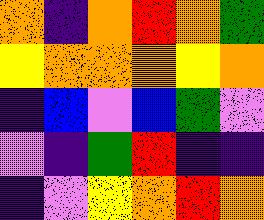[["orange", "indigo", "orange", "red", "orange", "green"], ["yellow", "orange", "orange", "orange", "yellow", "orange"], ["indigo", "blue", "violet", "blue", "green", "violet"], ["violet", "indigo", "green", "red", "indigo", "indigo"], ["indigo", "violet", "yellow", "orange", "red", "orange"]]